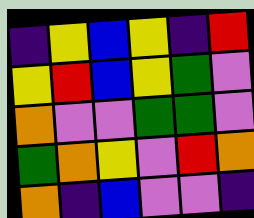[["indigo", "yellow", "blue", "yellow", "indigo", "red"], ["yellow", "red", "blue", "yellow", "green", "violet"], ["orange", "violet", "violet", "green", "green", "violet"], ["green", "orange", "yellow", "violet", "red", "orange"], ["orange", "indigo", "blue", "violet", "violet", "indigo"]]